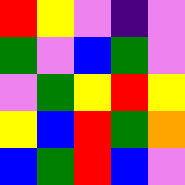[["red", "yellow", "violet", "indigo", "violet"], ["green", "violet", "blue", "green", "violet"], ["violet", "green", "yellow", "red", "yellow"], ["yellow", "blue", "red", "green", "orange"], ["blue", "green", "red", "blue", "violet"]]